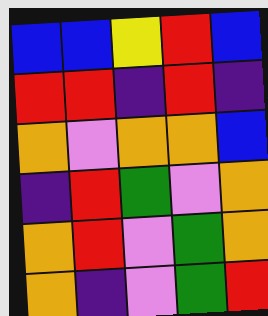[["blue", "blue", "yellow", "red", "blue"], ["red", "red", "indigo", "red", "indigo"], ["orange", "violet", "orange", "orange", "blue"], ["indigo", "red", "green", "violet", "orange"], ["orange", "red", "violet", "green", "orange"], ["orange", "indigo", "violet", "green", "red"]]